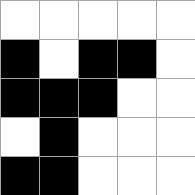[["white", "white", "white", "white", "white"], ["black", "white", "black", "black", "white"], ["black", "black", "black", "white", "white"], ["white", "black", "white", "white", "white"], ["black", "black", "white", "white", "white"]]